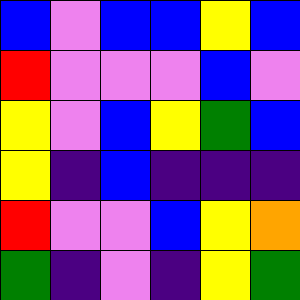[["blue", "violet", "blue", "blue", "yellow", "blue"], ["red", "violet", "violet", "violet", "blue", "violet"], ["yellow", "violet", "blue", "yellow", "green", "blue"], ["yellow", "indigo", "blue", "indigo", "indigo", "indigo"], ["red", "violet", "violet", "blue", "yellow", "orange"], ["green", "indigo", "violet", "indigo", "yellow", "green"]]